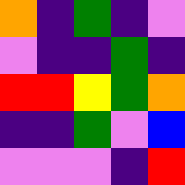[["orange", "indigo", "green", "indigo", "violet"], ["violet", "indigo", "indigo", "green", "indigo"], ["red", "red", "yellow", "green", "orange"], ["indigo", "indigo", "green", "violet", "blue"], ["violet", "violet", "violet", "indigo", "red"]]